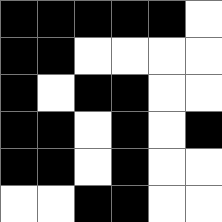[["black", "black", "black", "black", "black", "white"], ["black", "black", "white", "white", "white", "white"], ["black", "white", "black", "black", "white", "white"], ["black", "black", "white", "black", "white", "black"], ["black", "black", "white", "black", "white", "white"], ["white", "white", "black", "black", "white", "white"]]